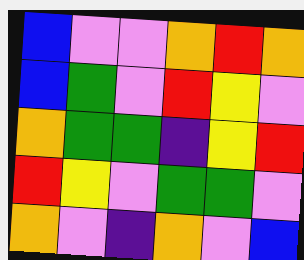[["blue", "violet", "violet", "orange", "red", "orange"], ["blue", "green", "violet", "red", "yellow", "violet"], ["orange", "green", "green", "indigo", "yellow", "red"], ["red", "yellow", "violet", "green", "green", "violet"], ["orange", "violet", "indigo", "orange", "violet", "blue"]]